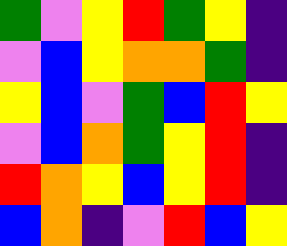[["green", "violet", "yellow", "red", "green", "yellow", "indigo"], ["violet", "blue", "yellow", "orange", "orange", "green", "indigo"], ["yellow", "blue", "violet", "green", "blue", "red", "yellow"], ["violet", "blue", "orange", "green", "yellow", "red", "indigo"], ["red", "orange", "yellow", "blue", "yellow", "red", "indigo"], ["blue", "orange", "indigo", "violet", "red", "blue", "yellow"]]